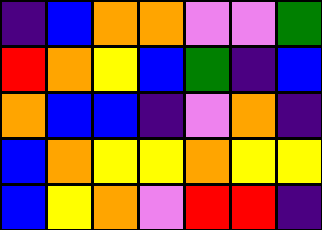[["indigo", "blue", "orange", "orange", "violet", "violet", "green"], ["red", "orange", "yellow", "blue", "green", "indigo", "blue"], ["orange", "blue", "blue", "indigo", "violet", "orange", "indigo"], ["blue", "orange", "yellow", "yellow", "orange", "yellow", "yellow"], ["blue", "yellow", "orange", "violet", "red", "red", "indigo"]]